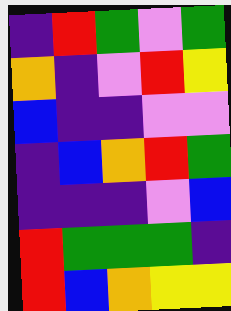[["indigo", "red", "green", "violet", "green"], ["orange", "indigo", "violet", "red", "yellow"], ["blue", "indigo", "indigo", "violet", "violet"], ["indigo", "blue", "orange", "red", "green"], ["indigo", "indigo", "indigo", "violet", "blue"], ["red", "green", "green", "green", "indigo"], ["red", "blue", "orange", "yellow", "yellow"]]